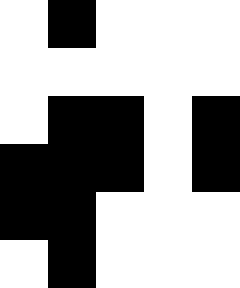[["white", "black", "white", "white", "white"], ["white", "white", "white", "white", "white"], ["white", "black", "black", "white", "black"], ["black", "black", "black", "white", "black"], ["black", "black", "white", "white", "white"], ["white", "black", "white", "white", "white"]]